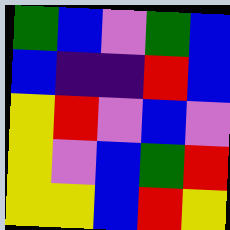[["green", "blue", "violet", "green", "blue"], ["blue", "indigo", "indigo", "red", "blue"], ["yellow", "red", "violet", "blue", "violet"], ["yellow", "violet", "blue", "green", "red"], ["yellow", "yellow", "blue", "red", "yellow"]]